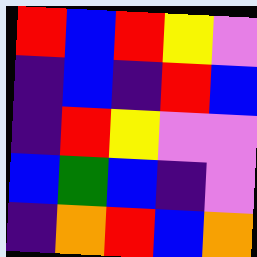[["red", "blue", "red", "yellow", "violet"], ["indigo", "blue", "indigo", "red", "blue"], ["indigo", "red", "yellow", "violet", "violet"], ["blue", "green", "blue", "indigo", "violet"], ["indigo", "orange", "red", "blue", "orange"]]